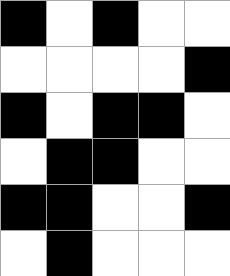[["black", "white", "black", "white", "white"], ["white", "white", "white", "white", "black"], ["black", "white", "black", "black", "white"], ["white", "black", "black", "white", "white"], ["black", "black", "white", "white", "black"], ["white", "black", "white", "white", "white"]]